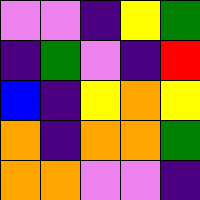[["violet", "violet", "indigo", "yellow", "green"], ["indigo", "green", "violet", "indigo", "red"], ["blue", "indigo", "yellow", "orange", "yellow"], ["orange", "indigo", "orange", "orange", "green"], ["orange", "orange", "violet", "violet", "indigo"]]